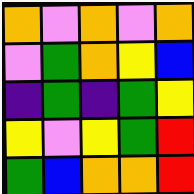[["orange", "violet", "orange", "violet", "orange"], ["violet", "green", "orange", "yellow", "blue"], ["indigo", "green", "indigo", "green", "yellow"], ["yellow", "violet", "yellow", "green", "red"], ["green", "blue", "orange", "orange", "red"]]